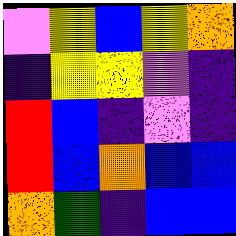[["violet", "yellow", "blue", "yellow", "orange"], ["indigo", "yellow", "yellow", "violet", "indigo"], ["red", "blue", "indigo", "violet", "indigo"], ["red", "blue", "orange", "blue", "blue"], ["orange", "green", "indigo", "blue", "blue"]]